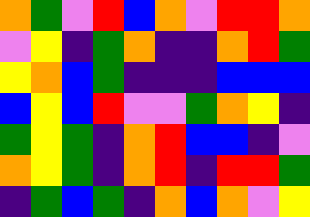[["orange", "green", "violet", "red", "blue", "orange", "violet", "red", "red", "orange"], ["violet", "yellow", "indigo", "green", "orange", "indigo", "indigo", "orange", "red", "green"], ["yellow", "orange", "blue", "green", "indigo", "indigo", "indigo", "blue", "blue", "blue"], ["blue", "yellow", "blue", "red", "violet", "violet", "green", "orange", "yellow", "indigo"], ["green", "yellow", "green", "indigo", "orange", "red", "blue", "blue", "indigo", "violet"], ["orange", "yellow", "green", "indigo", "orange", "red", "indigo", "red", "red", "green"], ["indigo", "green", "blue", "green", "indigo", "orange", "blue", "orange", "violet", "yellow"]]